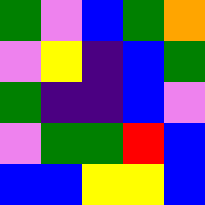[["green", "violet", "blue", "green", "orange"], ["violet", "yellow", "indigo", "blue", "green"], ["green", "indigo", "indigo", "blue", "violet"], ["violet", "green", "green", "red", "blue"], ["blue", "blue", "yellow", "yellow", "blue"]]